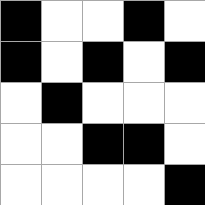[["black", "white", "white", "black", "white"], ["black", "white", "black", "white", "black"], ["white", "black", "white", "white", "white"], ["white", "white", "black", "black", "white"], ["white", "white", "white", "white", "black"]]